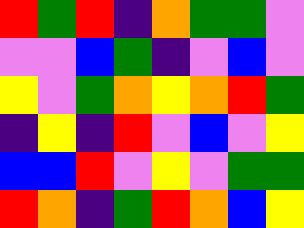[["red", "green", "red", "indigo", "orange", "green", "green", "violet"], ["violet", "violet", "blue", "green", "indigo", "violet", "blue", "violet"], ["yellow", "violet", "green", "orange", "yellow", "orange", "red", "green"], ["indigo", "yellow", "indigo", "red", "violet", "blue", "violet", "yellow"], ["blue", "blue", "red", "violet", "yellow", "violet", "green", "green"], ["red", "orange", "indigo", "green", "red", "orange", "blue", "yellow"]]